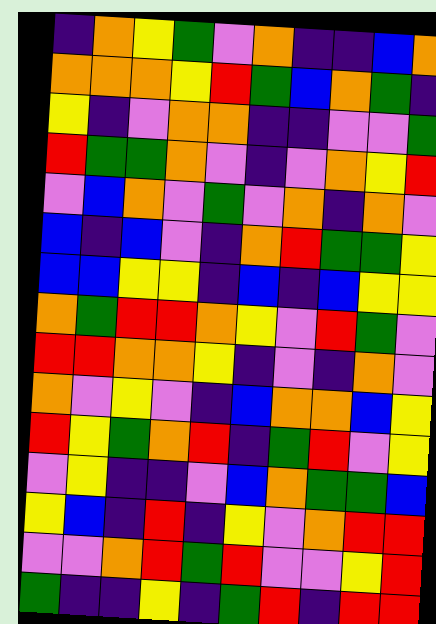[["indigo", "orange", "yellow", "green", "violet", "orange", "indigo", "indigo", "blue", "orange"], ["orange", "orange", "orange", "yellow", "red", "green", "blue", "orange", "green", "indigo"], ["yellow", "indigo", "violet", "orange", "orange", "indigo", "indigo", "violet", "violet", "green"], ["red", "green", "green", "orange", "violet", "indigo", "violet", "orange", "yellow", "red"], ["violet", "blue", "orange", "violet", "green", "violet", "orange", "indigo", "orange", "violet"], ["blue", "indigo", "blue", "violet", "indigo", "orange", "red", "green", "green", "yellow"], ["blue", "blue", "yellow", "yellow", "indigo", "blue", "indigo", "blue", "yellow", "yellow"], ["orange", "green", "red", "red", "orange", "yellow", "violet", "red", "green", "violet"], ["red", "red", "orange", "orange", "yellow", "indigo", "violet", "indigo", "orange", "violet"], ["orange", "violet", "yellow", "violet", "indigo", "blue", "orange", "orange", "blue", "yellow"], ["red", "yellow", "green", "orange", "red", "indigo", "green", "red", "violet", "yellow"], ["violet", "yellow", "indigo", "indigo", "violet", "blue", "orange", "green", "green", "blue"], ["yellow", "blue", "indigo", "red", "indigo", "yellow", "violet", "orange", "red", "red"], ["violet", "violet", "orange", "red", "green", "red", "violet", "violet", "yellow", "red"], ["green", "indigo", "indigo", "yellow", "indigo", "green", "red", "indigo", "red", "red"]]